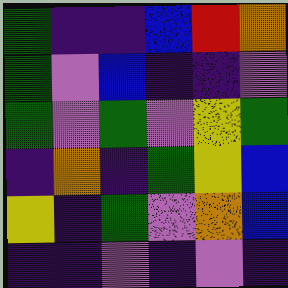[["green", "indigo", "indigo", "blue", "red", "orange"], ["green", "violet", "blue", "indigo", "indigo", "violet"], ["green", "violet", "green", "violet", "yellow", "green"], ["indigo", "orange", "indigo", "green", "yellow", "blue"], ["yellow", "indigo", "green", "violet", "orange", "blue"], ["indigo", "indigo", "violet", "indigo", "violet", "indigo"]]